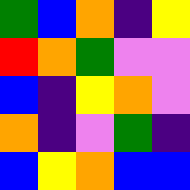[["green", "blue", "orange", "indigo", "yellow"], ["red", "orange", "green", "violet", "violet"], ["blue", "indigo", "yellow", "orange", "violet"], ["orange", "indigo", "violet", "green", "indigo"], ["blue", "yellow", "orange", "blue", "blue"]]